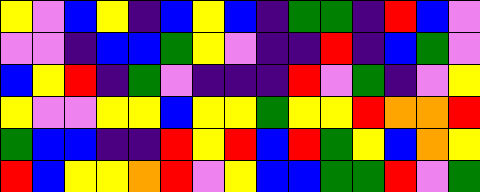[["yellow", "violet", "blue", "yellow", "indigo", "blue", "yellow", "blue", "indigo", "green", "green", "indigo", "red", "blue", "violet"], ["violet", "violet", "indigo", "blue", "blue", "green", "yellow", "violet", "indigo", "indigo", "red", "indigo", "blue", "green", "violet"], ["blue", "yellow", "red", "indigo", "green", "violet", "indigo", "indigo", "indigo", "red", "violet", "green", "indigo", "violet", "yellow"], ["yellow", "violet", "violet", "yellow", "yellow", "blue", "yellow", "yellow", "green", "yellow", "yellow", "red", "orange", "orange", "red"], ["green", "blue", "blue", "indigo", "indigo", "red", "yellow", "red", "blue", "red", "green", "yellow", "blue", "orange", "yellow"], ["red", "blue", "yellow", "yellow", "orange", "red", "violet", "yellow", "blue", "blue", "green", "green", "red", "violet", "green"]]